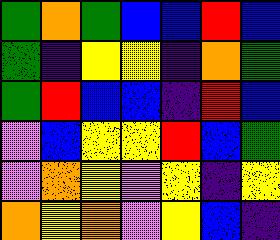[["green", "orange", "green", "blue", "blue", "red", "blue"], ["green", "indigo", "yellow", "yellow", "indigo", "orange", "green"], ["green", "red", "blue", "blue", "indigo", "red", "blue"], ["violet", "blue", "yellow", "yellow", "red", "blue", "green"], ["violet", "orange", "yellow", "violet", "yellow", "indigo", "yellow"], ["orange", "yellow", "orange", "violet", "yellow", "blue", "indigo"]]